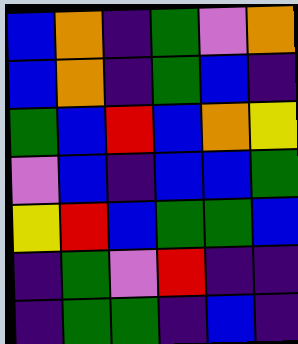[["blue", "orange", "indigo", "green", "violet", "orange"], ["blue", "orange", "indigo", "green", "blue", "indigo"], ["green", "blue", "red", "blue", "orange", "yellow"], ["violet", "blue", "indigo", "blue", "blue", "green"], ["yellow", "red", "blue", "green", "green", "blue"], ["indigo", "green", "violet", "red", "indigo", "indigo"], ["indigo", "green", "green", "indigo", "blue", "indigo"]]